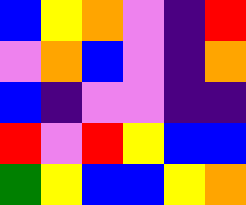[["blue", "yellow", "orange", "violet", "indigo", "red"], ["violet", "orange", "blue", "violet", "indigo", "orange"], ["blue", "indigo", "violet", "violet", "indigo", "indigo"], ["red", "violet", "red", "yellow", "blue", "blue"], ["green", "yellow", "blue", "blue", "yellow", "orange"]]